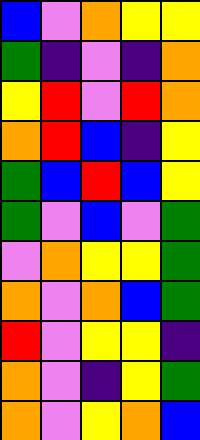[["blue", "violet", "orange", "yellow", "yellow"], ["green", "indigo", "violet", "indigo", "orange"], ["yellow", "red", "violet", "red", "orange"], ["orange", "red", "blue", "indigo", "yellow"], ["green", "blue", "red", "blue", "yellow"], ["green", "violet", "blue", "violet", "green"], ["violet", "orange", "yellow", "yellow", "green"], ["orange", "violet", "orange", "blue", "green"], ["red", "violet", "yellow", "yellow", "indigo"], ["orange", "violet", "indigo", "yellow", "green"], ["orange", "violet", "yellow", "orange", "blue"]]